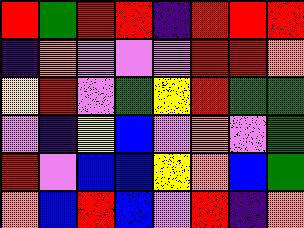[["red", "green", "red", "red", "indigo", "red", "red", "red"], ["indigo", "orange", "violet", "violet", "violet", "red", "red", "orange"], ["yellow", "red", "violet", "green", "yellow", "red", "green", "green"], ["violet", "indigo", "yellow", "blue", "violet", "orange", "violet", "green"], ["red", "violet", "blue", "blue", "yellow", "orange", "blue", "green"], ["orange", "blue", "red", "blue", "violet", "red", "indigo", "orange"]]